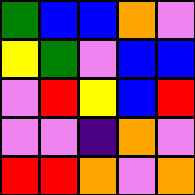[["green", "blue", "blue", "orange", "violet"], ["yellow", "green", "violet", "blue", "blue"], ["violet", "red", "yellow", "blue", "red"], ["violet", "violet", "indigo", "orange", "violet"], ["red", "red", "orange", "violet", "orange"]]